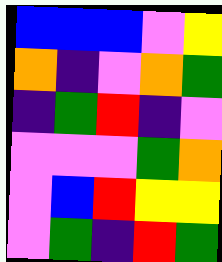[["blue", "blue", "blue", "violet", "yellow"], ["orange", "indigo", "violet", "orange", "green"], ["indigo", "green", "red", "indigo", "violet"], ["violet", "violet", "violet", "green", "orange"], ["violet", "blue", "red", "yellow", "yellow"], ["violet", "green", "indigo", "red", "green"]]